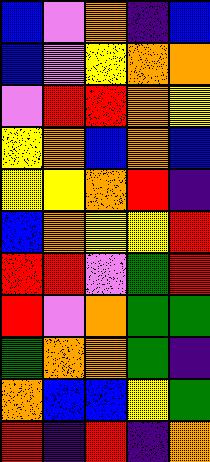[["blue", "violet", "orange", "indigo", "blue"], ["blue", "violet", "yellow", "orange", "orange"], ["violet", "red", "red", "orange", "yellow"], ["yellow", "orange", "blue", "orange", "blue"], ["yellow", "yellow", "orange", "red", "indigo"], ["blue", "orange", "yellow", "yellow", "red"], ["red", "red", "violet", "green", "red"], ["red", "violet", "orange", "green", "green"], ["green", "orange", "orange", "green", "indigo"], ["orange", "blue", "blue", "yellow", "green"], ["red", "indigo", "red", "indigo", "orange"]]